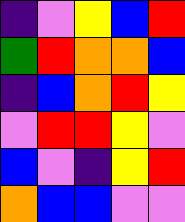[["indigo", "violet", "yellow", "blue", "red"], ["green", "red", "orange", "orange", "blue"], ["indigo", "blue", "orange", "red", "yellow"], ["violet", "red", "red", "yellow", "violet"], ["blue", "violet", "indigo", "yellow", "red"], ["orange", "blue", "blue", "violet", "violet"]]